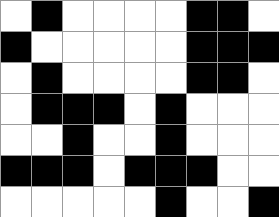[["white", "black", "white", "white", "white", "white", "black", "black", "white"], ["black", "white", "white", "white", "white", "white", "black", "black", "black"], ["white", "black", "white", "white", "white", "white", "black", "black", "white"], ["white", "black", "black", "black", "white", "black", "white", "white", "white"], ["white", "white", "black", "white", "white", "black", "white", "white", "white"], ["black", "black", "black", "white", "black", "black", "black", "white", "white"], ["white", "white", "white", "white", "white", "black", "white", "white", "black"]]